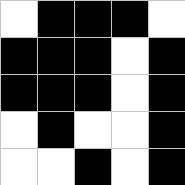[["white", "black", "black", "black", "white"], ["black", "black", "black", "white", "black"], ["black", "black", "black", "white", "black"], ["white", "black", "white", "white", "black"], ["white", "white", "black", "white", "black"]]